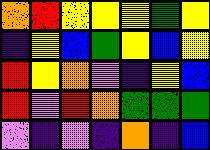[["orange", "red", "yellow", "yellow", "yellow", "green", "yellow"], ["indigo", "yellow", "blue", "green", "yellow", "blue", "yellow"], ["red", "yellow", "orange", "violet", "indigo", "yellow", "blue"], ["red", "violet", "red", "orange", "green", "green", "green"], ["violet", "indigo", "violet", "indigo", "orange", "indigo", "blue"]]